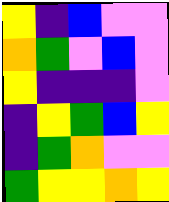[["yellow", "indigo", "blue", "violet", "violet"], ["orange", "green", "violet", "blue", "violet"], ["yellow", "indigo", "indigo", "indigo", "violet"], ["indigo", "yellow", "green", "blue", "yellow"], ["indigo", "green", "orange", "violet", "violet"], ["green", "yellow", "yellow", "orange", "yellow"]]